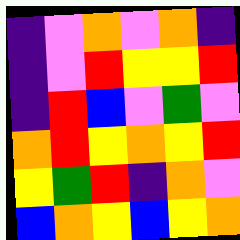[["indigo", "violet", "orange", "violet", "orange", "indigo"], ["indigo", "violet", "red", "yellow", "yellow", "red"], ["indigo", "red", "blue", "violet", "green", "violet"], ["orange", "red", "yellow", "orange", "yellow", "red"], ["yellow", "green", "red", "indigo", "orange", "violet"], ["blue", "orange", "yellow", "blue", "yellow", "orange"]]